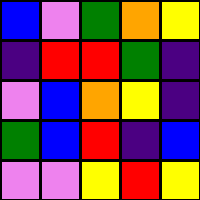[["blue", "violet", "green", "orange", "yellow"], ["indigo", "red", "red", "green", "indigo"], ["violet", "blue", "orange", "yellow", "indigo"], ["green", "blue", "red", "indigo", "blue"], ["violet", "violet", "yellow", "red", "yellow"]]